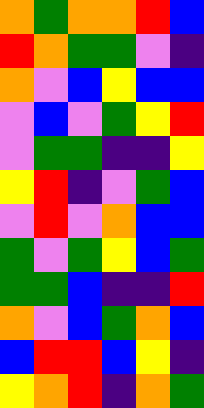[["orange", "green", "orange", "orange", "red", "blue"], ["red", "orange", "green", "green", "violet", "indigo"], ["orange", "violet", "blue", "yellow", "blue", "blue"], ["violet", "blue", "violet", "green", "yellow", "red"], ["violet", "green", "green", "indigo", "indigo", "yellow"], ["yellow", "red", "indigo", "violet", "green", "blue"], ["violet", "red", "violet", "orange", "blue", "blue"], ["green", "violet", "green", "yellow", "blue", "green"], ["green", "green", "blue", "indigo", "indigo", "red"], ["orange", "violet", "blue", "green", "orange", "blue"], ["blue", "red", "red", "blue", "yellow", "indigo"], ["yellow", "orange", "red", "indigo", "orange", "green"]]